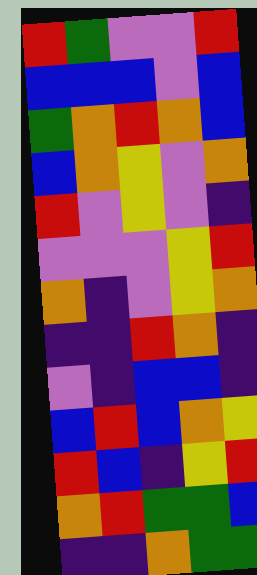[["red", "green", "violet", "violet", "red"], ["blue", "blue", "blue", "violet", "blue"], ["green", "orange", "red", "orange", "blue"], ["blue", "orange", "yellow", "violet", "orange"], ["red", "violet", "yellow", "violet", "indigo"], ["violet", "violet", "violet", "yellow", "red"], ["orange", "indigo", "violet", "yellow", "orange"], ["indigo", "indigo", "red", "orange", "indigo"], ["violet", "indigo", "blue", "blue", "indigo"], ["blue", "red", "blue", "orange", "yellow"], ["red", "blue", "indigo", "yellow", "red"], ["orange", "red", "green", "green", "blue"], ["indigo", "indigo", "orange", "green", "green"]]